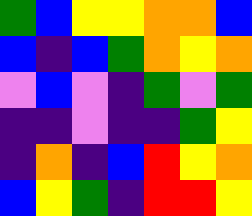[["green", "blue", "yellow", "yellow", "orange", "orange", "blue"], ["blue", "indigo", "blue", "green", "orange", "yellow", "orange"], ["violet", "blue", "violet", "indigo", "green", "violet", "green"], ["indigo", "indigo", "violet", "indigo", "indigo", "green", "yellow"], ["indigo", "orange", "indigo", "blue", "red", "yellow", "orange"], ["blue", "yellow", "green", "indigo", "red", "red", "yellow"]]